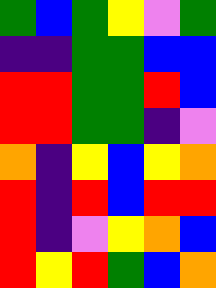[["green", "blue", "green", "yellow", "violet", "green"], ["indigo", "indigo", "green", "green", "blue", "blue"], ["red", "red", "green", "green", "red", "blue"], ["red", "red", "green", "green", "indigo", "violet"], ["orange", "indigo", "yellow", "blue", "yellow", "orange"], ["red", "indigo", "red", "blue", "red", "red"], ["red", "indigo", "violet", "yellow", "orange", "blue"], ["red", "yellow", "red", "green", "blue", "orange"]]